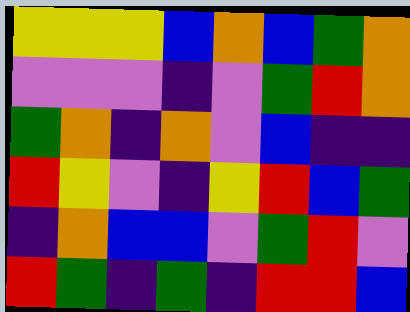[["yellow", "yellow", "yellow", "blue", "orange", "blue", "green", "orange"], ["violet", "violet", "violet", "indigo", "violet", "green", "red", "orange"], ["green", "orange", "indigo", "orange", "violet", "blue", "indigo", "indigo"], ["red", "yellow", "violet", "indigo", "yellow", "red", "blue", "green"], ["indigo", "orange", "blue", "blue", "violet", "green", "red", "violet"], ["red", "green", "indigo", "green", "indigo", "red", "red", "blue"]]